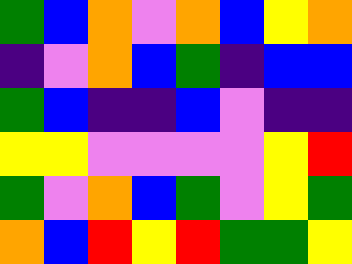[["green", "blue", "orange", "violet", "orange", "blue", "yellow", "orange"], ["indigo", "violet", "orange", "blue", "green", "indigo", "blue", "blue"], ["green", "blue", "indigo", "indigo", "blue", "violet", "indigo", "indigo"], ["yellow", "yellow", "violet", "violet", "violet", "violet", "yellow", "red"], ["green", "violet", "orange", "blue", "green", "violet", "yellow", "green"], ["orange", "blue", "red", "yellow", "red", "green", "green", "yellow"]]